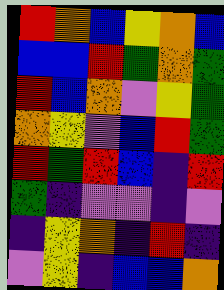[["red", "orange", "blue", "yellow", "orange", "blue"], ["blue", "blue", "red", "green", "orange", "green"], ["red", "blue", "orange", "violet", "yellow", "green"], ["orange", "yellow", "violet", "blue", "red", "green"], ["red", "green", "red", "blue", "indigo", "red"], ["green", "indigo", "violet", "violet", "indigo", "violet"], ["indigo", "yellow", "orange", "indigo", "red", "indigo"], ["violet", "yellow", "indigo", "blue", "blue", "orange"]]